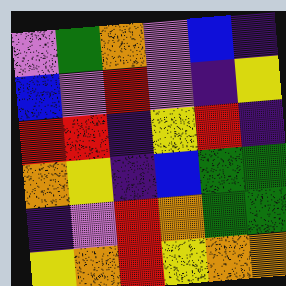[["violet", "green", "orange", "violet", "blue", "indigo"], ["blue", "violet", "red", "violet", "indigo", "yellow"], ["red", "red", "indigo", "yellow", "red", "indigo"], ["orange", "yellow", "indigo", "blue", "green", "green"], ["indigo", "violet", "red", "orange", "green", "green"], ["yellow", "orange", "red", "yellow", "orange", "orange"]]